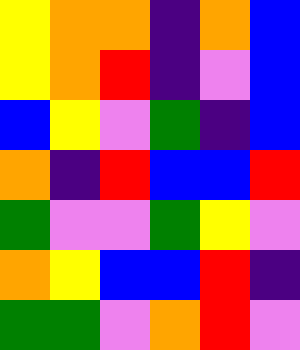[["yellow", "orange", "orange", "indigo", "orange", "blue"], ["yellow", "orange", "red", "indigo", "violet", "blue"], ["blue", "yellow", "violet", "green", "indigo", "blue"], ["orange", "indigo", "red", "blue", "blue", "red"], ["green", "violet", "violet", "green", "yellow", "violet"], ["orange", "yellow", "blue", "blue", "red", "indigo"], ["green", "green", "violet", "orange", "red", "violet"]]